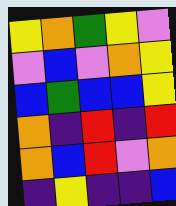[["yellow", "orange", "green", "yellow", "violet"], ["violet", "blue", "violet", "orange", "yellow"], ["blue", "green", "blue", "blue", "yellow"], ["orange", "indigo", "red", "indigo", "red"], ["orange", "blue", "red", "violet", "orange"], ["indigo", "yellow", "indigo", "indigo", "blue"]]